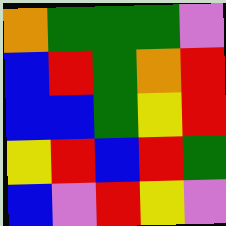[["orange", "green", "green", "green", "violet"], ["blue", "red", "green", "orange", "red"], ["blue", "blue", "green", "yellow", "red"], ["yellow", "red", "blue", "red", "green"], ["blue", "violet", "red", "yellow", "violet"]]